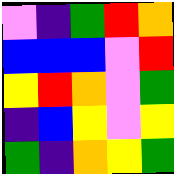[["violet", "indigo", "green", "red", "orange"], ["blue", "blue", "blue", "violet", "red"], ["yellow", "red", "orange", "violet", "green"], ["indigo", "blue", "yellow", "violet", "yellow"], ["green", "indigo", "orange", "yellow", "green"]]